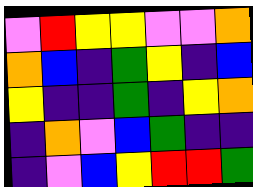[["violet", "red", "yellow", "yellow", "violet", "violet", "orange"], ["orange", "blue", "indigo", "green", "yellow", "indigo", "blue"], ["yellow", "indigo", "indigo", "green", "indigo", "yellow", "orange"], ["indigo", "orange", "violet", "blue", "green", "indigo", "indigo"], ["indigo", "violet", "blue", "yellow", "red", "red", "green"]]